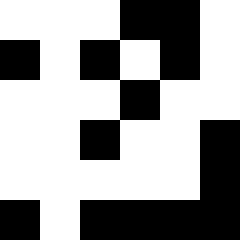[["white", "white", "white", "black", "black", "white"], ["black", "white", "black", "white", "black", "white"], ["white", "white", "white", "black", "white", "white"], ["white", "white", "black", "white", "white", "black"], ["white", "white", "white", "white", "white", "black"], ["black", "white", "black", "black", "black", "black"]]